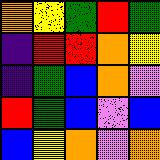[["orange", "yellow", "green", "red", "green"], ["indigo", "red", "red", "orange", "yellow"], ["indigo", "green", "blue", "orange", "violet"], ["red", "green", "blue", "violet", "blue"], ["blue", "yellow", "orange", "violet", "orange"]]